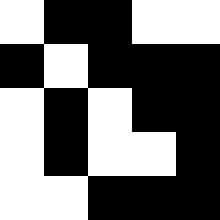[["white", "black", "black", "white", "white"], ["black", "white", "black", "black", "black"], ["white", "black", "white", "black", "black"], ["white", "black", "white", "white", "black"], ["white", "white", "black", "black", "black"]]